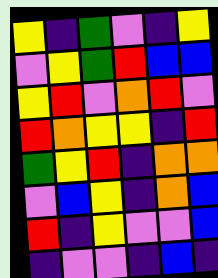[["yellow", "indigo", "green", "violet", "indigo", "yellow"], ["violet", "yellow", "green", "red", "blue", "blue"], ["yellow", "red", "violet", "orange", "red", "violet"], ["red", "orange", "yellow", "yellow", "indigo", "red"], ["green", "yellow", "red", "indigo", "orange", "orange"], ["violet", "blue", "yellow", "indigo", "orange", "blue"], ["red", "indigo", "yellow", "violet", "violet", "blue"], ["indigo", "violet", "violet", "indigo", "blue", "indigo"]]